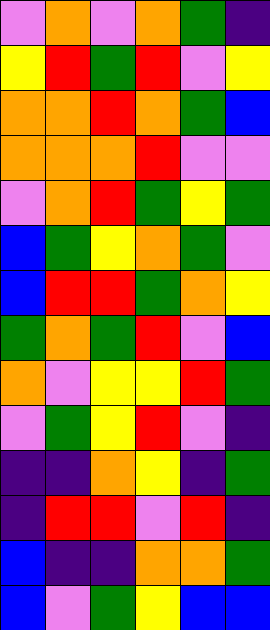[["violet", "orange", "violet", "orange", "green", "indigo"], ["yellow", "red", "green", "red", "violet", "yellow"], ["orange", "orange", "red", "orange", "green", "blue"], ["orange", "orange", "orange", "red", "violet", "violet"], ["violet", "orange", "red", "green", "yellow", "green"], ["blue", "green", "yellow", "orange", "green", "violet"], ["blue", "red", "red", "green", "orange", "yellow"], ["green", "orange", "green", "red", "violet", "blue"], ["orange", "violet", "yellow", "yellow", "red", "green"], ["violet", "green", "yellow", "red", "violet", "indigo"], ["indigo", "indigo", "orange", "yellow", "indigo", "green"], ["indigo", "red", "red", "violet", "red", "indigo"], ["blue", "indigo", "indigo", "orange", "orange", "green"], ["blue", "violet", "green", "yellow", "blue", "blue"]]